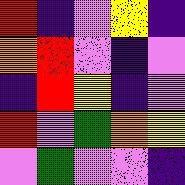[["red", "indigo", "violet", "yellow", "indigo"], ["orange", "red", "violet", "indigo", "violet"], ["indigo", "red", "yellow", "indigo", "violet"], ["red", "violet", "green", "orange", "yellow"], ["violet", "green", "violet", "violet", "indigo"]]